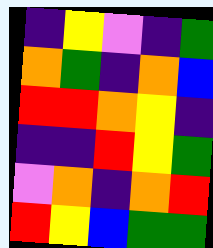[["indigo", "yellow", "violet", "indigo", "green"], ["orange", "green", "indigo", "orange", "blue"], ["red", "red", "orange", "yellow", "indigo"], ["indigo", "indigo", "red", "yellow", "green"], ["violet", "orange", "indigo", "orange", "red"], ["red", "yellow", "blue", "green", "green"]]